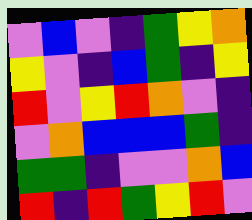[["violet", "blue", "violet", "indigo", "green", "yellow", "orange"], ["yellow", "violet", "indigo", "blue", "green", "indigo", "yellow"], ["red", "violet", "yellow", "red", "orange", "violet", "indigo"], ["violet", "orange", "blue", "blue", "blue", "green", "indigo"], ["green", "green", "indigo", "violet", "violet", "orange", "blue"], ["red", "indigo", "red", "green", "yellow", "red", "violet"]]